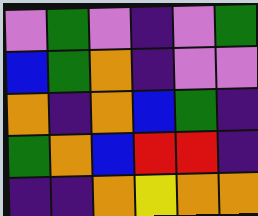[["violet", "green", "violet", "indigo", "violet", "green"], ["blue", "green", "orange", "indigo", "violet", "violet"], ["orange", "indigo", "orange", "blue", "green", "indigo"], ["green", "orange", "blue", "red", "red", "indigo"], ["indigo", "indigo", "orange", "yellow", "orange", "orange"]]